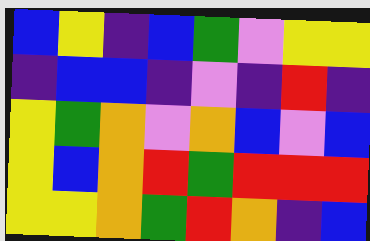[["blue", "yellow", "indigo", "blue", "green", "violet", "yellow", "yellow"], ["indigo", "blue", "blue", "indigo", "violet", "indigo", "red", "indigo"], ["yellow", "green", "orange", "violet", "orange", "blue", "violet", "blue"], ["yellow", "blue", "orange", "red", "green", "red", "red", "red"], ["yellow", "yellow", "orange", "green", "red", "orange", "indigo", "blue"]]